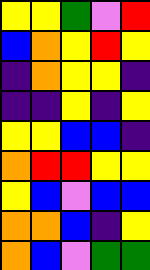[["yellow", "yellow", "green", "violet", "red"], ["blue", "orange", "yellow", "red", "yellow"], ["indigo", "orange", "yellow", "yellow", "indigo"], ["indigo", "indigo", "yellow", "indigo", "yellow"], ["yellow", "yellow", "blue", "blue", "indigo"], ["orange", "red", "red", "yellow", "yellow"], ["yellow", "blue", "violet", "blue", "blue"], ["orange", "orange", "blue", "indigo", "yellow"], ["orange", "blue", "violet", "green", "green"]]